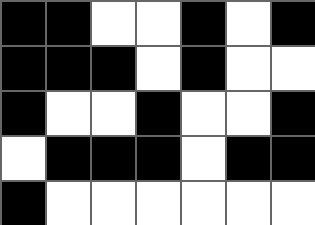[["black", "black", "white", "white", "black", "white", "black"], ["black", "black", "black", "white", "black", "white", "white"], ["black", "white", "white", "black", "white", "white", "black"], ["white", "black", "black", "black", "white", "black", "black"], ["black", "white", "white", "white", "white", "white", "white"]]